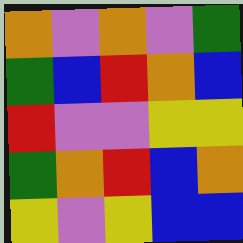[["orange", "violet", "orange", "violet", "green"], ["green", "blue", "red", "orange", "blue"], ["red", "violet", "violet", "yellow", "yellow"], ["green", "orange", "red", "blue", "orange"], ["yellow", "violet", "yellow", "blue", "blue"]]